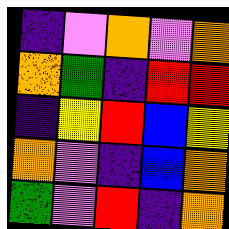[["indigo", "violet", "orange", "violet", "orange"], ["orange", "green", "indigo", "red", "red"], ["indigo", "yellow", "red", "blue", "yellow"], ["orange", "violet", "indigo", "blue", "orange"], ["green", "violet", "red", "indigo", "orange"]]